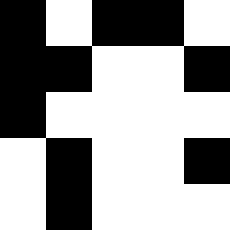[["black", "white", "black", "black", "white"], ["black", "black", "white", "white", "black"], ["black", "white", "white", "white", "white"], ["white", "black", "white", "white", "black"], ["white", "black", "white", "white", "white"]]